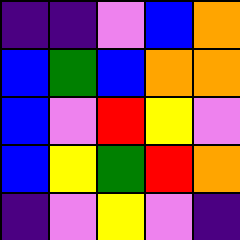[["indigo", "indigo", "violet", "blue", "orange"], ["blue", "green", "blue", "orange", "orange"], ["blue", "violet", "red", "yellow", "violet"], ["blue", "yellow", "green", "red", "orange"], ["indigo", "violet", "yellow", "violet", "indigo"]]